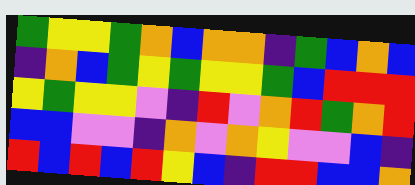[["green", "yellow", "yellow", "green", "orange", "blue", "orange", "orange", "indigo", "green", "blue", "orange", "blue"], ["indigo", "orange", "blue", "green", "yellow", "green", "yellow", "yellow", "green", "blue", "red", "red", "red"], ["yellow", "green", "yellow", "yellow", "violet", "indigo", "red", "violet", "orange", "red", "green", "orange", "red"], ["blue", "blue", "violet", "violet", "indigo", "orange", "violet", "orange", "yellow", "violet", "violet", "blue", "indigo"], ["red", "blue", "red", "blue", "red", "yellow", "blue", "indigo", "red", "red", "blue", "blue", "orange"]]